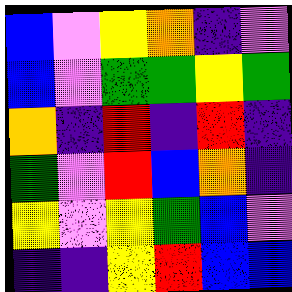[["blue", "violet", "yellow", "orange", "indigo", "violet"], ["blue", "violet", "green", "green", "yellow", "green"], ["orange", "indigo", "red", "indigo", "red", "indigo"], ["green", "violet", "red", "blue", "orange", "indigo"], ["yellow", "violet", "yellow", "green", "blue", "violet"], ["indigo", "indigo", "yellow", "red", "blue", "blue"]]